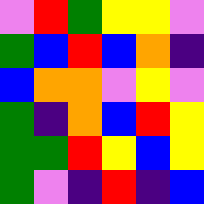[["violet", "red", "green", "yellow", "yellow", "violet"], ["green", "blue", "red", "blue", "orange", "indigo"], ["blue", "orange", "orange", "violet", "yellow", "violet"], ["green", "indigo", "orange", "blue", "red", "yellow"], ["green", "green", "red", "yellow", "blue", "yellow"], ["green", "violet", "indigo", "red", "indigo", "blue"]]